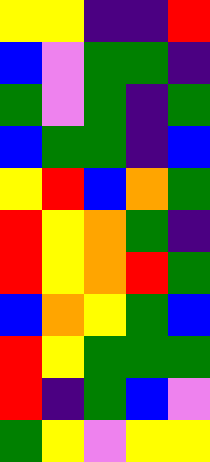[["yellow", "yellow", "indigo", "indigo", "red"], ["blue", "violet", "green", "green", "indigo"], ["green", "violet", "green", "indigo", "green"], ["blue", "green", "green", "indigo", "blue"], ["yellow", "red", "blue", "orange", "green"], ["red", "yellow", "orange", "green", "indigo"], ["red", "yellow", "orange", "red", "green"], ["blue", "orange", "yellow", "green", "blue"], ["red", "yellow", "green", "green", "green"], ["red", "indigo", "green", "blue", "violet"], ["green", "yellow", "violet", "yellow", "yellow"]]